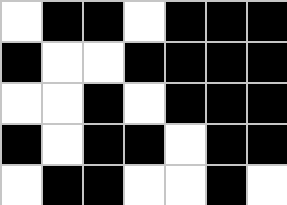[["white", "black", "black", "white", "black", "black", "black"], ["black", "white", "white", "black", "black", "black", "black"], ["white", "white", "black", "white", "black", "black", "black"], ["black", "white", "black", "black", "white", "black", "black"], ["white", "black", "black", "white", "white", "black", "white"]]